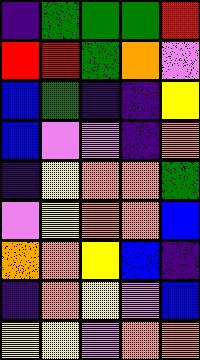[["indigo", "green", "green", "green", "red"], ["red", "red", "green", "orange", "violet"], ["blue", "green", "indigo", "indigo", "yellow"], ["blue", "violet", "violet", "indigo", "orange"], ["indigo", "yellow", "orange", "orange", "green"], ["violet", "yellow", "orange", "orange", "blue"], ["orange", "orange", "yellow", "blue", "indigo"], ["indigo", "orange", "yellow", "violet", "blue"], ["yellow", "yellow", "violet", "orange", "orange"]]